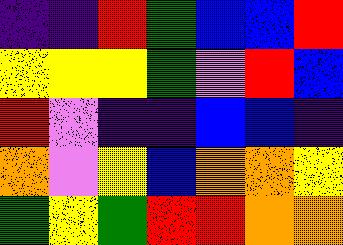[["indigo", "indigo", "red", "green", "blue", "blue", "red"], ["yellow", "yellow", "yellow", "green", "violet", "red", "blue"], ["red", "violet", "indigo", "indigo", "blue", "blue", "indigo"], ["orange", "violet", "yellow", "blue", "orange", "orange", "yellow"], ["green", "yellow", "green", "red", "red", "orange", "orange"]]